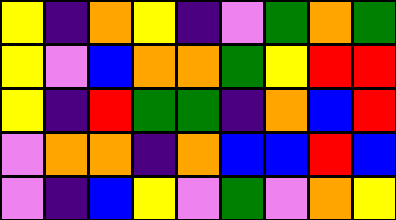[["yellow", "indigo", "orange", "yellow", "indigo", "violet", "green", "orange", "green"], ["yellow", "violet", "blue", "orange", "orange", "green", "yellow", "red", "red"], ["yellow", "indigo", "red", "green", "green", "indigo", "orange", "blue", "red"], ["violet", "orange", "orange", "indigo", "orange", "blue", "blue", "red", "blue"], ["violet", "indigo", "blue", "yellow", "violet", "green", "violet", "orange", "yellow"]]